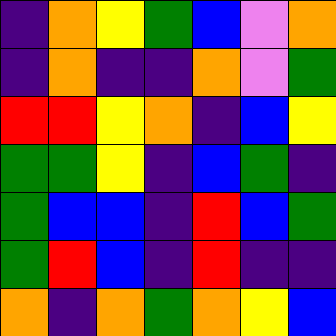[["indigo", "orange", "yellow", "green", "blue", "violet", "orange"], ["indigo", "orange", "indigo", "indigo", "orange", "violet", "green"], ["red", "red", "yellow", "orange", "indigo", "blue", "yellow"], ["green", "green", "yellow", "indigo", "blue", "green", "indigo"], ["green", "blue", "blue", "indigo", "red", "blue", "green"], ["green", "red", "blue", "indigo", "red", "indigo", "indigo"], ["orange", "indigo", "orange", "green", "orange", "yellow", "blue"]]